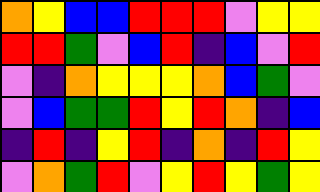[["orange", "yellow", "blue", "blue", "red", "red", "red", "violet", "yellow", "yellow"], ["red", "red", "green", "violet", "blue", "red", "indigo", "blue", "violet", "red"], ["violet", "indigo", "orange", "yellow", "yellow", "yellow", "orange", "blue", "green", "violet"], ["violet", "blue", "green", "green", "red", "yellow", "red", "orange", "indigo", "blue"], ["indigo", "red", "indigo", "yellow", "red", "indigo", "orange", "indigo", "red", "yellow"], ["violet", "orange", "green", "red", "violet", "yellow", "red", "yellow", "green", "yellow"]]